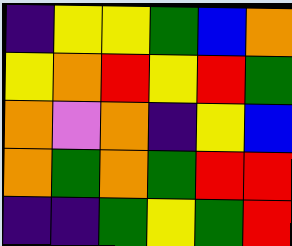[["indigo", "yellow", "yellow", "green", "blue", "orange"], ["yellow", "orange", "red", "yellow", "red", "green"], ["orange", "violet", "orange", "indigo", "yellow", "blue"], ["orange", "green", "orange", "green", "red", "red"], ["indigo", "indigo", "green", "yellow", "green", "red"]]